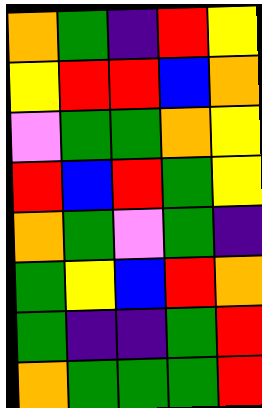[["orange", "green", "indigo", "red", "yellow"], ["yellow", "red", "red", "blue", "orange"], ["violet", "green", "green", "orange", "yellow"], ["red", "blue", "red", "green", "yellow"], ["orange", "green", "violet", "green", "indigo"], ["green", "yellow", "blue", "red", "orange"], ["green", "indigo", "indigo", "green", "red"], ["orange", "green", "green", "green", "red"]]